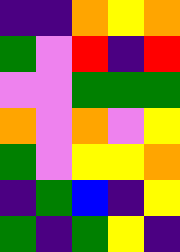[["indigo", "indigo", "orange", "yellow", "orange"], ["green", "violet", "red", "indigo", "red"], ["violet", "violet", "green", "green", "green"], ["orange", "violet", "orange", "violet", "yellow"], ["green", "violet", "yellow", "yellow", "orange"], ["indigo", "green", "blue", "indigo", "yellow"], ["green", "indigo", "green", "yellow", "indigo"]]